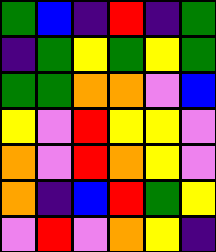[["green", "blue", "indigo", "red", "indigo", "green"], ["indigo", "green", "yellow", "green", "yellow", "green"], ["green", "green", "orange", "orange", "violet", "blue"], ["yellow", "violet", "red", "yellow", "yellow", "violet"], ["orange", "violet", "red", "orange", "yellow", "violet"], ["orange", "indigo", "blue", "red", "green", "yellow"], ["violet", "red", "violet", "orange", "yellow", "indigo"]]